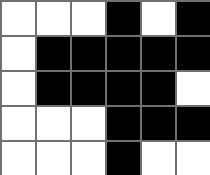[["white", "white", "white", "black", "white", "black"], ["white", "black", "black", "black", "black", "black"], ["white", "black", "black", "black", "black", "white"], ["white", "white", "white", "black", "black", "black"], ["white", "white", "white", "black", "white", "white"]]